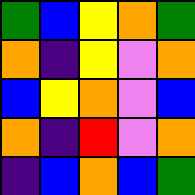[["green", "blue", "yellow", "orange", "green"], ["orange", "indigo", "yellow", "violet", "orange"], ["blue", "yellow", "orange", "violet", "blue"], ["orange", "indigo", "red", "violet", "orange"], ["indigo", "blue", "orange", "blue", "green"]]